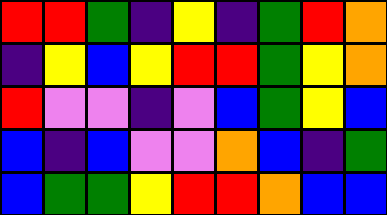[["red", "red", "green", "indigo", "yellow", "indigo", "green", "red", "orange"], ["indigo", "yellow", "blue", "yellow", "red", "red", "green", "yellow", "orange"], ["red", "violet", "violet", "indigo", "violet", "blue", "green", "yellow", "blue"], ["blue", "indigo", "blue", "violet", "violet", "orange", "blue", "indigo", "green"], ["blue", "green", "green", "yellow", "red", "red", "orange", "blue", "blue"]]